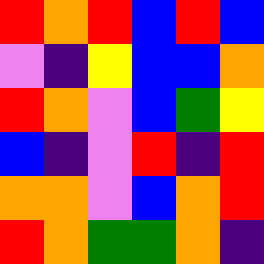[["red", "orange", "red", "blue", "red", "blue"], ["violet", "indigo", "yellow", "blue", "blue", "orange"], ["red", "orange", "violet", "blue", "green", "yellow"], ["blue", "indigo", "violet", "red", "indigo", "red"], ["orange", "orange", "violet", "blue", "orange", "red"], ["red", "orange", "green", "green", "orange", "indigo"]]